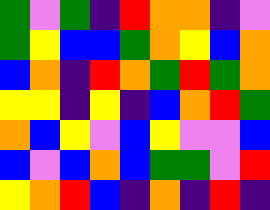[["green", "violet", "green", "indigo", "red", "orange", "orange", "indigo", "violet"], ["green", "yellow", "blue", "blue", "green", "orange", "yellow", "blue", "orange"], ["blue", "orange", "indigo", "red", "orange", "green", "red", "green", "orange"], ["yellow", "yellow", "indigo", "yellow", "indigo", "blue", "orange", "red", "green"], ["orange", "blue", "yellow", "violet", "blue", "yellow", "violet", "violet", "blue"], ["blue", "violet", "blue", "orange", "blue", "green", "green", "violet", "red"], ["yellow", "orange", "red", "blue", "indigo", "orange", "indigo", "red", "indigo"]]